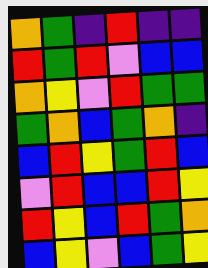[["orange", "green", "indigo", "red", "indigo", "indigo"], ["red", "green", "red", "violet", "blue", "blue"], ["orange", "yellow", "violet", "red", "green", "green"], ["green", "orange", "blue", "green", "orange", "indigo"], ["blue", "red", "yellow", "green", "red", "blue"], ["violet", "red", "blue", "blue", "red", "yellow"], ["red", "yellow", "blue", "red", "green", "orange"], ["blue", "yellow", "violet", "blue", "green", "yellow"]]